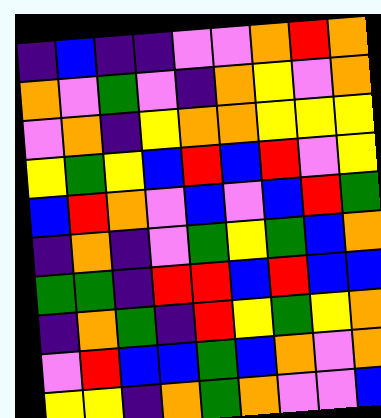[["indigo", "blue", "indigo", "indigo", "violet", "violet", "orange", "red", "orange"], ["orange", "violet", "green", "violet", "indigo", "orange", "yellow", "violet", "orange"], ["violet", "orange", "indigo", "yellow", "orange", "orange", "yellow", "yellow", "yellow"], ["yellow", "green", "yellow", "blue", "red", "blue", "red", "violet", "yellow"], ["blue", "red", "orange", "violet", "blue", "violet", "blue", "red", "green"], ["indigo", "orange", "indigo", "violet", "green", "yellow", "green", "blue", "orange"], ["green", "green", "indigo", "red", "red", "blue", "red", "blue", "blue"], ["indigo", "orange", "green", "indigo", "red", "yellow", "green", "yellow", "orange"], ["violet", "red", "blue", "blue", "green", "blue", "orange", "violet", "orange"], ["yellow", "yellow", "indigo", "orange", "green", "orange", "violet", "violet", "blue"]]